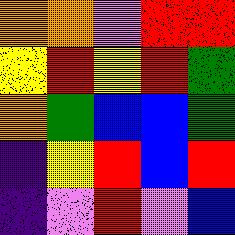[["orange", "orange", "violet", "red", "red"], ["yellow", "red", "yellow", "red", "green"], ["orange", "green", "blue", "blue", "green"], ["indigo", "yellow", "red", "blue", "red"], ["indigo", "violet", "red", "violet", "blue"]]